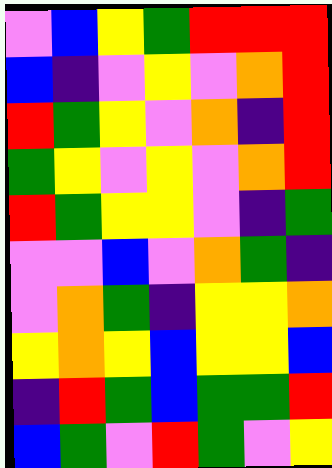[["violet", "blue", "yellow", "green", "red", "red", "red"], ["blue", "indigo", "violet", "yellow", "violet", "orange", "red"], ["red", "green", "yellow", "violet", "orange", "indigo", "red"], ["green", "yellow", "violet", "yellow", "violet", "orange", "red"], ["red", "green", "yellow", "yellow", "violet", "indigo", "green"], ["violet", "violet", "blue", "violet", "orange", "green", "indigo"], ["violet", "orange", "green", "indigo", "yellow", "yellow", "orange"], ["yellow", "orange", "yellow", "blue", "yellow", "yellow", "blue"], ["indigo", "red", "green", "blue", "green", "green", "red"], ["blue", "green", "violet", "red", "green", "violet", "yellow"]]